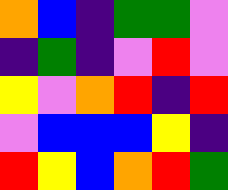[["orange", "blue", "indigo", "green", "green", "violet"], ["indigo", "green", "indigo", "violet", "red", "violet"], ["yellow", "violet", "orange", "red", "indigo", "red"], ["violet", "blue", "blue", "blue", "yellow", "indigo"], ["red", "yellow", "blue", "orange", "red", "green"]]